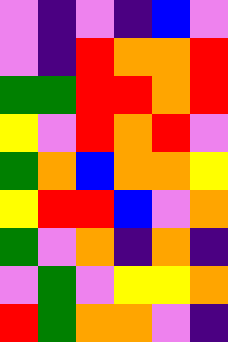[["violet", "indigo", "violet", "indigo", "blue", "violet"], ["violet", "indigo", "red", "orange", "orange", "red"], ["green", "green", "red", "red", "orange", "red"], ["yellow", "violet", "red", "orange", "red", "violet"], ["green", "orange", "blue", "orange", "orange", "yellow"], ["yellow", "red", "red", "blue", "violet", "orange"], ["green", "violet", "orange", "indigo", "orange", "indigo"], ["violet", "green", "violet", "yellow", "yellow", "orange"], ["red", "green", "orange", "orange", "violet", "indigo"]]